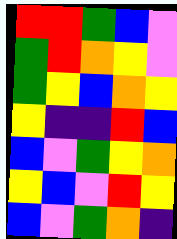[["red", "red", "green", "blue", "violet"], ["green", "red", "orange", "yellow", "violet"], ["green", "yellow", "blue", "orange", "yellow"], ["yellow", "indigo", "indigo", "red", "blue"], ["blue", "violet", "green", "yellow", "orange"], ["yellow", "blue", "violet", "red", "yellow"], ["blue", "violet", "green", "orange", "indigo"]]